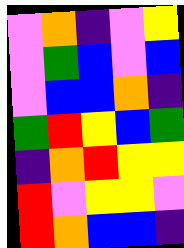[["violet", "orange", "indigo", "violet", "yellow"], ["violet", "green", "blue", "violet", "blue"], ["violet", "blue", "blue", "orange", "indigo"], ["green", "red", "yellow", "blue", "green"], ["indigo", "orange", "red", "yellow", "yellow"], ["red", "violet", "yellow", "yellow", "violet"], ["red", "orange", "blue", "blue", "indigo"]]